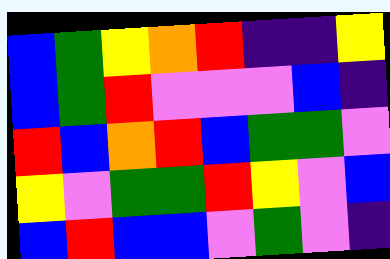[["blue", "green", "yellow", "orange", "red", "indigo", "indigo", "yellow"], ["blue", "green", "red", "violet", "violet", "violet", "blue", "indigo"], ["red", "blue", "orange", "red", "blue", "green", "green", "violet"], ["yellow", "violet", "green", "green", "red", "yellow", "violet", "blue"], ["blue", "red", "blue", "blue", "violet", "green", "violet", "indigo"]]